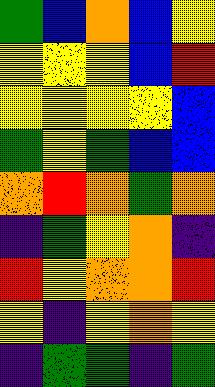[["green", "blue", "orange", "blue", "yellow"], ["yellow", "yellow", "yellow", "blue", "red"], ["yellow", "yellow", "yellow", "yellow", "blue"], ["green", "yellow", "green", "blue", "blue"], ["orange", "red", "orange", "green", "orange"], ["indigo", "green", "yellow", "orange", "indigo"], ["red", "yellow", "orange", "orange", "red"], ["yellow", "indigo", "yellow", "orange", "yellow"], ["indigo", "green", "green", "indigo", "green"]]